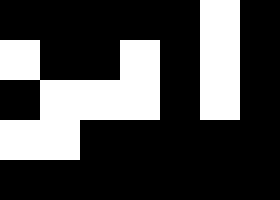[["black", "black", "black", "black", "black", "white", "black"], ["white", "black", "black", "white", "black", "white", "black"], ["black", "white", "white", "white", "black", "white", "black"], ["white", "white", "black", "black", "black", "black", "black"], ["black", "black", "black", "black", "black", "black", "black"]]